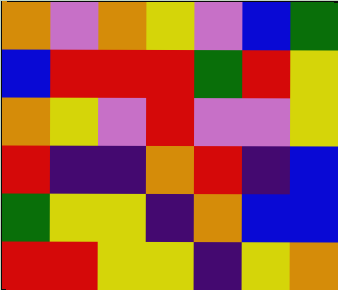[["orange", "violet", "orange", "yellow", "violet", "blue", "green"], ["blue", "red", "red", "red", "green", "red", "yellow"], ["orange", "yellow", "violet", "red", "violet", "violet", "yellow"], ["red", "indigo", "indigo", "orange", "red", "indigo", "blue"], ["green", "yellow", "yellow", "indigo", "orange", "blue", "blue"], ["red", "red", "yellow", "yellow", "indigo", "yellow", "orange"]]